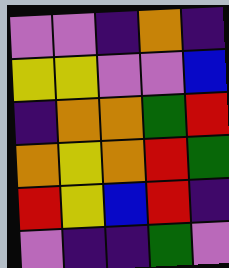[["violet", "violet", "indigo", "orange", "indigo"], ["yellow", "yellow", "violet", "violet", "blue"], ["indigo", "orange", "orange", "green", "red"], ["orange", "yellow", "orange", "red", "green"], ["red", "yellow", "blue", "red", "indigo"], ["violet", "indigo", "indigo", "green", "violet"]]